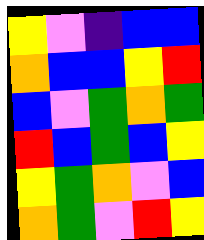[["yellow", "violet", "indigo", "blue", "blue"], ["orange", "blue", "blue", "yellow", "red"], ["blue", "violet", "green", "orange", "green"], ["red", "blue", "green", "blue", "yellow"], ["yellow", "green", "orange", "violet", "blue"], ["orange", "green", "violet", "red", "yellow"]]